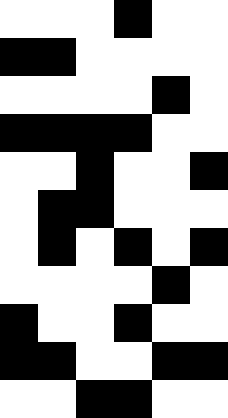[["white", "white", "white", "black", "white", "white"], ["black", "black", "white", "white", "white", "white"], ["white", "white", "white", "white", "black", "white"], ["black", "black", "black", "black", "white", "white"], ["white", "white", "black", "white", "white", "black"], ["white", "black", "black", "white", "white", "white"], ["white", "black", "white", "black", "white", "black"], ["white", "white", "white", "white", "black", "white"], ["black", "white", "white", "black", "white", "white"], ["black", "black", "white", "white", "black", "black"], ["white", "white", "black", "black", "white", "white"]]